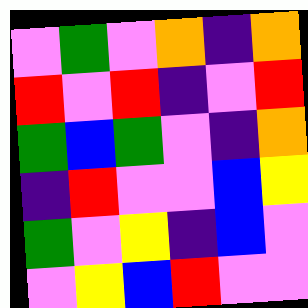[["violet", "green", "violet", "orange", "indigo", "orange"], ["red", "violet", "red", "indigo", "violet", "red"], ["green", "blue", "green", "violet", "indigo", "orange"], ["indigo", "red", "violet", "violet", "blue", "yellow"], ["green", "violet", "yellow", "indigo", "blue", "violet"], ["violet", "yellow", "blue", "red", "violet", "violet"]]